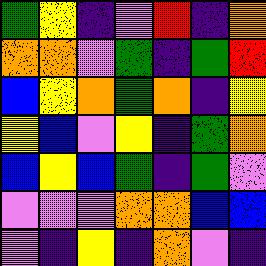[["green", "yellow", "indigo", "violet", "red", "indigo", "orange"], ["orange", "orange", "violet", "green", "indigo", "green", "red"], ["blue", "yellow", "orange", "green", "orange", "indigo", "yellow"], ["yellow", "blue", "violet", "yellow", "indigo", "green", "orange"], ["blue", "yellow", "blue", "green", "indigo", "green", "violet"], ["violet", "violet", "violet", "orange", "orange", "blue", "blue"], ["violet", "indigo", "yellow", "indigo", "orange", "violet", "indigo"]]